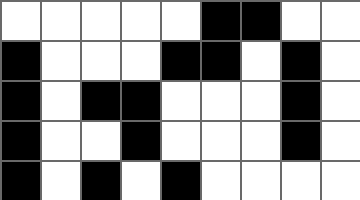[["white", "white", "white", "white", "white", "black", "black", "white", "white"], ["black", "white", "white", "white", "black", "black", "white", "black", "white"], ["black", "white", "black", "black", "white", "white", "white", "black", "white"], ["black", "white", "white", "black", "white", "white", "white", "black", "white"], ["black", "white", "black", "white", "black", "white", "white", "white", "white"]]